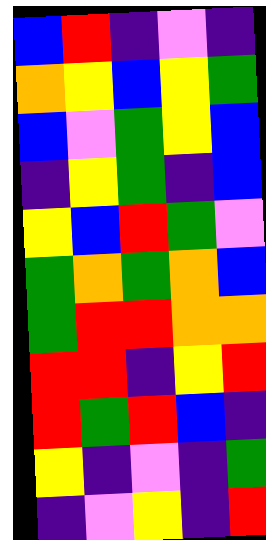[["blue", "red", "indigo", "violet", "indigo"], ["orange", "yellow", "blue", "yellow", "green"], ["blue", "violet", "green", "yellow", "blue"], ["indigo", "yellow", "green", "indigo", "blue"], ["yellow", "blue", "red", "green", "violet"], ["green", "orange", "green", "orange", "blue"], ["green", "red", "red", "orange", "orange"], ["red", "red", "indigo", "yellow", "red"], ["red", "green", "red", "blue", "indigo"], ["yellow", "indigo", "violet", "indigo", "green"], ["indigo", "violet", "yellow", "indigo", "red"]]